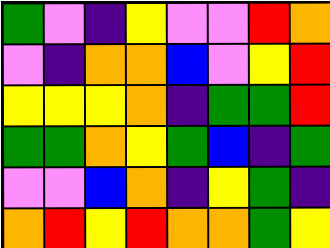[["green", "violet", "indigo", "yellow", "violet", "violet", "red", "orange"], ["violet", "indigo", "orange", "orange", "blue", "violet", "yellow", "red"], ["yellow", "yellow", "yellow", "orange", "indigo", "green", "green", "red"], ["green", "green", "orange", "yellow", "green", "blue", "indigo", "green"], ["violet", "violet", "blue", "orange", "indigo", "yellow", "green", "indigo"], ["orange", "red", "yellow", "red", "orange", "orange", "green", "yellow"]]